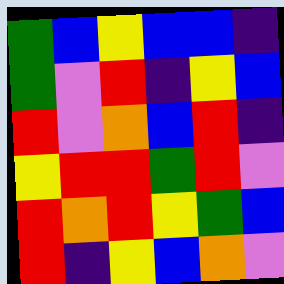[["green", "blue", "yellow", "blue", "blue", "indigo"], ["green", "violet", "red", "indigo", "yellow", "blue"], ["red", "violet", "orange", "blue", "red", "indigo"], ["yellow", "red", "red", "green", "red", "violet"], ["red", "orange", "red", "yellow", "green", "blue"], ["red", "indigo", "yellow", "blue", "orange", "violet"]]